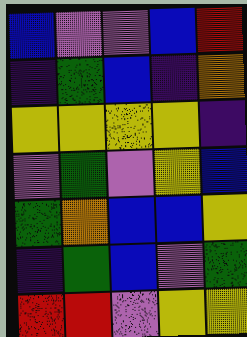[["blue", "violet", "violet", "blue", "red"], ["indigo", "green", "blue", "indigo", "orange"], ["yellow", "yellow", "yellow", "yellow", "indigo"], ["violet", "green", "violet", "yellow", "blue"], ["green", "orange", "blue", "blue", "yellow"], ["indigo", "green", "blue", "violet", "green"], ["red", "red", "violet", "yellow", "yellow"]]